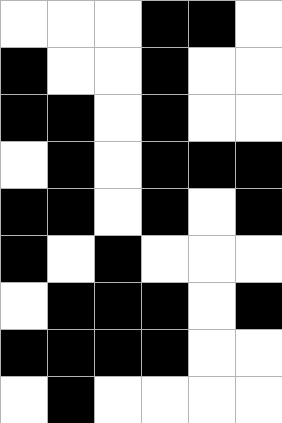[["white", "white", "white", "black", "black", "white"], ["black", "white", "white", "black", "white", "white"], ["black", "black", "white", "black", "white", "white"], ["white", "black", "white", "black", "black", "black"], ["black", "black", "white", "black", "white", "black"], ["black", "white", "black", "white", "white", "white"], ["white", "black", "black", "black", "white", "black"], ["black", "black", "black", "black", "white", "white"], ["white", "black", "white", "white", "white", "white"]]